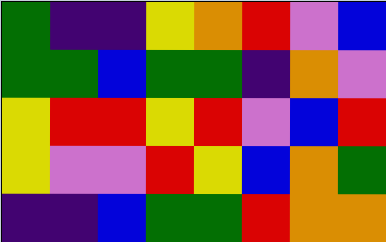[["green", "indigo", "indigo", "yellow", "orange", "red", "violet", "blue"], ["green", "green", "blue", "green", "green", "indigo", "orange", "violet"], ["yellow", "red", "red", "yellow", "red", "violet", "blue", "red"], ["yellow", "violet", "violet", "red", "yellow", "blue", "orange", "green"], ["indigo", "indigo", "blue", "green", "green", "red", "orange", "orange"]]